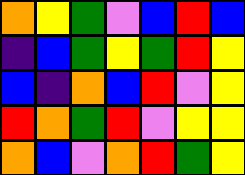[["orange", "yellow", "green", "violet", "blue", "red", "blue"], ["indigo", "blue", "green", "yellow", "green", "red", "yellow"], ["blue", "indigo", "orange", "blue", "red", "violet", "yellow"], ["red", "orange", "green", "red", "violet", "yellow", "yellow"], ["orange", "blue", "violet", "orange", "red", "green", "yellow"]]